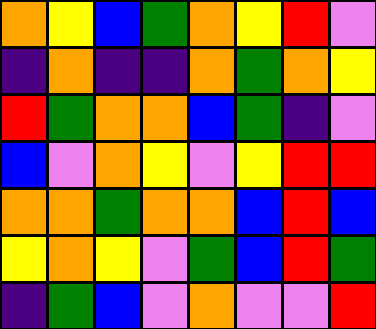[["orange", "yellow", "blue", "green", "orange", "yellow", "red", "violet"], ["indigo", "orange", "indigo", "indigo", "orange", "green", "orange", "yellow"], ["red", "green", "orange", "orange", "blue", "green", "indigo", "violet"], ["blue", "violet", "orange", "yellow", "violet", "yellow", "red", "red"], ["orange", "orange", "green", "orange", "orange", "blue", "red", "blue"], ["yellow", "orange", "yellow", "violet", "green", "blue", "red", "green"], ["indigo", "green", "blue", "violet", "orange", "violet", "violet", "red"]]